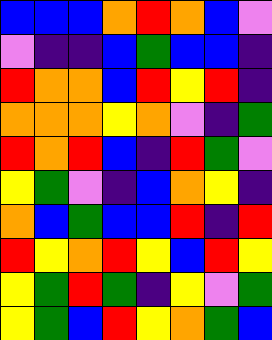[["blue", "blue", "blue", "orange", "red", "orange", "blue", "violet"], ["violet", "indigo", "indigo", "blue", "green", "blue", "blue", "indigo"], ["red", "orange", "orange", "blue", "red", "yellow", "red", "indigo"], ["orange", "orange", "orange", "yellow", "orange", "violet", "indigo", "green"], ["red", "orange", "red", "blue", "indigo", "red", "green", "violet"], ["yellow", "green", "violet", "indigo", "blue", "orange", "yellow", "indigo"], ["orange", "blue", "green", "blue", "blue", "red", "indigo", "red"], ["red", "yellow", "orange", "red", "yellow", "blue", "red", "yellow"], ["yellow", "green", "red", "green", "indigo", "yellow", "violet", "green"], ["yellow", "green", "blue", "red", "yellow", "orange", "green", "blue"]]